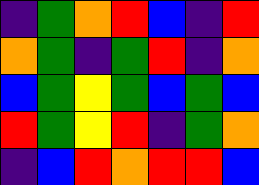[["indigo", "green", "orange", "red", "blue", "indigo", "red"], ["orange", "green", "indigo", "green", "red", "indigo", "orange"], ["blue", "green", "yellow", "green", "blue", "green", "blue"], ["red", "green", "yellow", "red", "indigo", "green", "orange"], ["indigo", "blue", "red", "orange", "red", "red", "blue"]]